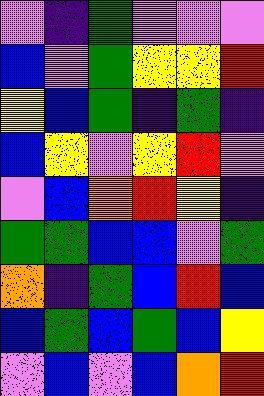[["violet", "indigo", "green", "violet", "violet", "violet"], ["blue", "violet", "green", "yellow", "yellow", "red"], ["yellow", "blue", "green", "indigo", "green", "indigo"], ["blue", "yellow", "violet", "yellow", "red", "violet"], ["violet", "blue", "orange", "red", "yellow", "indigo"], ["green", "green", "blue", "blue", "violet", "green"], ["orange", "indigo", "green", "blue", "red", "blue"], ["blue", "green", "blue", "green", "blue", "yellow"], ["violet", "blue", "violet", "blue", "orange", "red"]]